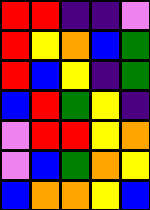[["red", "red", "indigo", "indigo", "violet"], ["red", "yellow", "orange", "blue", "green"], ["red", "blue", "yellow", "indigo", "green"], ["blue", "red", "green", "yellow", "indigo"], ["violet", "red", "red", "yellow", "orange"], ["violet", "blue", "green", "orange", "yellow"], ["blue", "orange", "orange", "yellow", "blue"]]